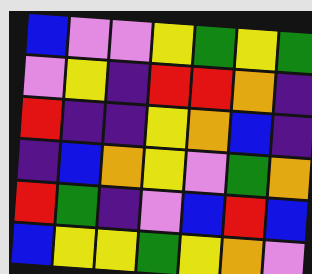[["blue", "violet", "violet", "yellow", "green", "yellow", "green"], ["violet", "yellow", "indigo", "red", "red", "orange", "indigo"], ["red", "indigo", "indigo", "yellow", "orange", "blue", "indigo"], ["indigo", "blue", "orange", "yellow", "violet", "green", "orange"], ["red", "green", "indigo", "violet", "blue", "red", "blue"], ["blue", "yellow", "yellow", "green", "yellow", "orange", "violet"]]